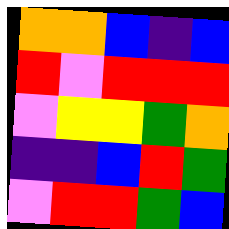[["orange", "orange", "blue", "indigo", "blue"], ["red", "violet", "red", "red", "red"], ["violet", "yellow", "yellow", "green", "orange"], ["indigo", "indigo", "blue", "red", "green"], ["violet", "red", "red", "green", "blue"]]